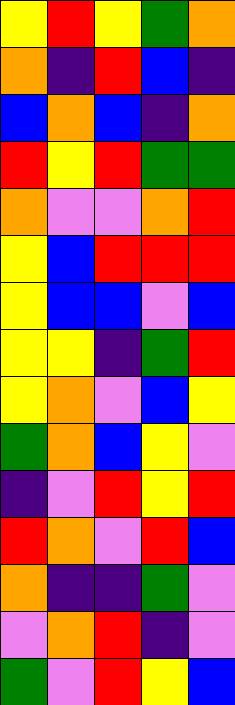[["yellow", "red", "yellow", "green", "orange"], ["orange", "indigo", "red", "blue", "indigo"], ["blue", "orange", "blue", "indigo", "orange"], ["red", "yellow", "red", "green", "green"], ["orange", "violet", "violet", "orange", "red"], ["yellow", "blue", "red", "red", "red"], ["yellow", "blue", "blue", "violet", "blue"], ["yellow", "yellow", "indigo", "green", "red"], ["yellow", "orange", "violet", "blue", "yellow"], ["green", "orange", "blue", "yellow", "violet"], ["indigo", "violet", "red", "yellow", "red"], ["red", "orange", "violet", "red", "blue"], ["orange", "indigo", "indigo", "green", "violet"], ["violet", "orange", "red", "indigo", "violet"], ["green", "violet", "red", "yellow", "blue"]]